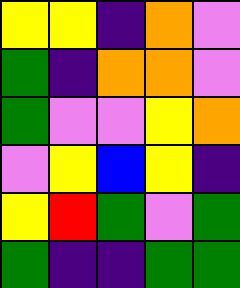[["yellow", "yellow", "indigo", "orange", "violet"], ["green", "indigo", "orange", "orange", "violet"], ["green", "violet", "violet", "yellow", "orange"], ["violet", "yellow", "blue", "yellow", "indigo"], ["yellow", "red", "green", "violet", "green"], ["green", "indigo", "indigo", "green", "green"]]